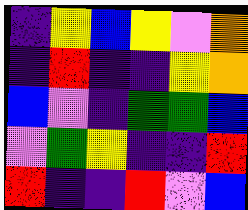[["indigo", "yellow", "blue", "yellow", "violet", "orange"], ["indigo", "red", "indigo", "indigo", "yellow", "orange"], ["blue", "violet", "indigo", "green", "green", "blue"], ["violet", "green", "yellow", "indigo", "indigo", "red"], ["red", "indigo", "indigo", "red", "violet", "blue"]]